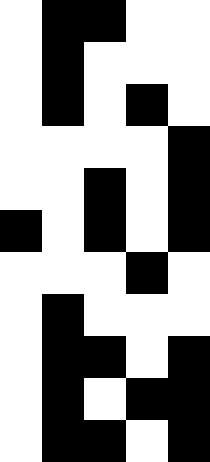[["white", "black", "black", "white", "white"], ["white", "black", "white", "white", "white"], ["white", "black", "white", "black", "white"], ["white", "white", "white", "white", "black"], ["white", "white", "black", "white", "black"], ["black", "white", "black", "white", "black"], ["white", "white", "white", "black", "white"], ["white", "black", "white", "white", "white"], ["white", "black", "black", "white", "black"], ["white", "black", "white", "black", "black"], ["white", "black", "black", "white", "black"]]